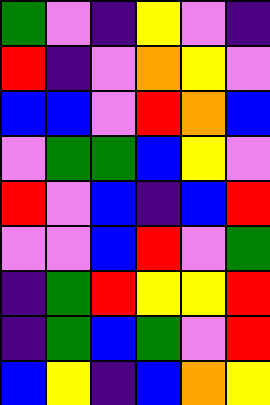[["green", "violet", "indigo", "yellow", "violet", "indigo"], ["red", "indigo", "violet", "orange", "yellow", "violet"], ["blue", "blue", "violet", "red", "orange", "blue"], ["violet", "green", "green", "blue", "yellow", "violet"], ["red", "violet", "blue", "indigo", "blue", "red"], ["violet", "violet", "blue", "red", "violet", "green"], ["indigo", "green", "red", "yellow", "yellow", "red"], ["indigo", "green", "blue", "green", "violet", "red"], ["blue", "yellow", "indigo", "blue", "orange", "yellow"]]